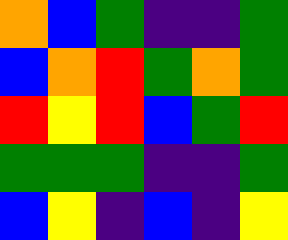[["orange", "blue", "green", "indigo", "indigo", "green"], ["blue", "orange", "red", "green", "orange", "green"], ["red", "yellow", "red", "blue", "green", "red"], ["green", "green", "green", "indigo", "indigo", "green"], ["blue", "yellow", "indigo", "blue", "indigo", "yellow"]]